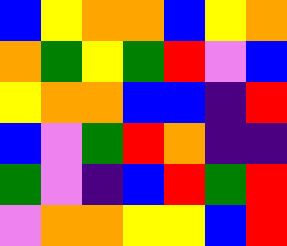[["blue", "yellow", "orange", "orange", "blue", "yellow", "orange"], ["orange", "green", "yellow", "green", "red", "violet", "blue"], ["yellow", "orange", "orange", "blue", "blue", "indigo", "red"], ["blue", "violet", "green", "red", "orange", "indigo", "indigo"], ["green", "violet", "indigo", "blue", "red", "green", "red"], ["violet", "orange", "orange", "yellow", "yellow", "blue", "red"]]